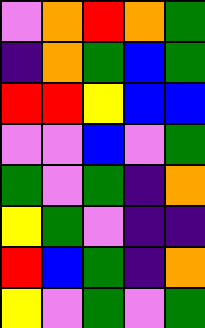[["violet", "orange", "red", "orange", "green"], ["indigo", "orange", "green", "blue", "green"], ["red", "red", "yellow", "blue", "blue"], ["violet", "violet", "blue", "violet", "green"], ["green", "violet", "green", "indigo", "orange"], ["yellow", "green", "violet", "indigo", "indigo"], ["red", "blue", "green", "indigo", "orange"], ["yellow", "violet", "green", "violet", "green"]]